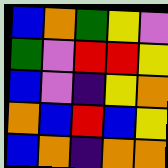[["blue", "orange", "green", "yellow", "violet"], ["green", "violet", "red", "red", "yellow"], ["blue", "violet", "indigo", "yellow", "orange"], ["orange", "blue", "red", "blue", "yellow"], ["blue", "orange", "indigo", "orange", "orange"]]